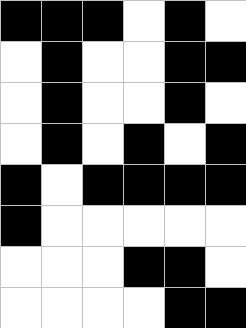[["black", "black", "black", "white", "black", "white"], ["white", "black", "white", "white", "black", "black"], ["white", "black", "white", "white", "black", "white"], ["white", "black", "white", "black", "white", "black"], ["black", "white", "black", "black", "black", "black"], ["black", "white", "white", "white", "white", "white"], ["white", "white", "white", "black", "black", "white"], ["white", "white", "white", "white", "black", "black"]]